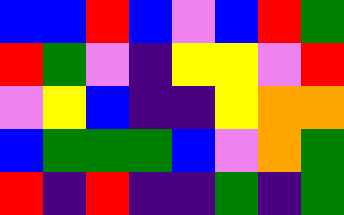[["blue", "blue", "red", "blue", "violet", "blue", "red", "green"], ["red", "green", "violet", "indigo", "yellow", "yellow", "violet", "red"], ["violet", "yellow", "blue", "indigo", "indigo", "yellow", "orange", "orange"], ["blue", "green", "green", "green", "blue", "violet", "orange", "green"], ["red", "indigo", "red", "indigo", "indigo", "green", "indigo", "green"]]